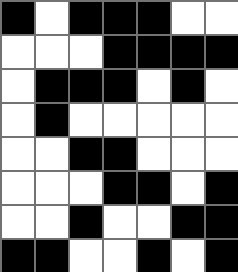[["black", "white", "black", "black", "black", "white", "white"], ["white", "white", "white", "black", "black", "black", "black"], ["white", "black", "black", "black", "white", "black", "white"], ["white", "black", "white", "white", "white", "white", "white"], ["white", "white", "black", "black", "white", "white", "white"], ["white", "white", "white", "black", "black", "white", "black"], ["white", "white", "black", "white", "white", "black", "black"], ["black", "black", "white", "white", "black", "white", "black"]]